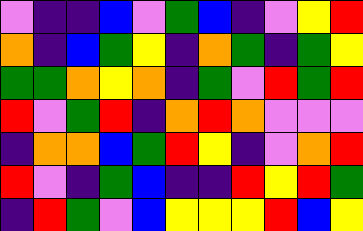[["violet", "indigo", "indigo", "blue", "violet", "green", "blue", "indigo", "violet", "yellow", "red"], ["orange", "indigo", "blue", "green", "yellow", "indigo", "orange", "green", "indigo", "green", "yellow"], ["green", "green", "orange", "yellow", "orange", "indigo", "green", "violet", "red", "green", "red"], ["red", "violet", "green", "red", "indigo", "orange", "red", "orange", "violet", "violet", "violet"], ["indigo", "orange", "orange", "blue", "green", "red", "yellow", "indigo", "violet", "orange", "red"], ["red", "violet", "indigo", "green", "blue", "indigo", "indigo", "red", "yellow", "red", "green"], ["indigo", "red", "green", "violet", "blue", "yellow", "yellow", "yellow", "red", "blue", "yellow"]]